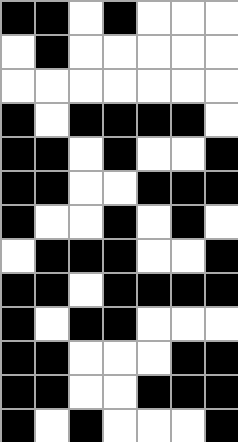[["black", "black", "white", "black", "white", "white", "white"], ["white", "black", "white", "white", "white", "white", "white"], ["white", "white", "white", "white", "white", "white", "white"], ["black", "white", "black", "black", "black", "black", "white"], ["black", "black", "white", "black", "white", "white", "black"], ["black", "black", "white", "white", "black", "black", "black"], ["black", "white", "white", "black", "white", "black", "white"], ["white", "black", "black", "black", "white", "white", "black"], ["black", "black", "white", "black", "black", "black", "black"], ["black", "white", "black", "black", "white", "white", "white"], ["black", "black", "white", "white", "white", "black", "black"], ["black", "black", "white", "white", "black", "black", "black"], ["black", "white", "black", "white", "white", "white", "black"]]